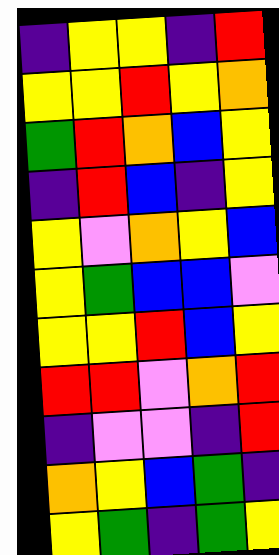[["indigo", "yellow", "yellow", "indigo", "red"], ["yellow", "yellow", "red", "yellow", "orange"], ["green", "red", "orange", "blue", "yellow"], ["indigo", "red", "blue", "indigo", "yellow"], ["yellow", "violet", "orange", "yellow", "blue"], ["yellow", "green", "blue", "blue", "violet"], ["yellow", "yellow", "red", "blue", "yellow"], ["red", "red", "violet", "orange", "red"], ["indigo", "violet", "violet", "indigo", "red"], ["orange", "yellow", "blue", "green", "indigo"], ["yellow", "green", "indigo", "green", "yellow"]]